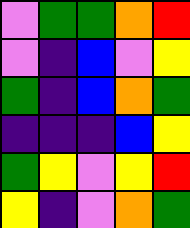[["violet", "green", "green", "orange", "red"], ["violet", "indigo", "blue", "violet", "yellow"], ["green", "indigo", "blue", "orange", "green"], ["indigo", "indigo", "indigo", "blue", "yellow"], ["green", "yellow", "violet", "yellow", "red"], ["yellow", "indigo", "violet", "orange", "green"]]